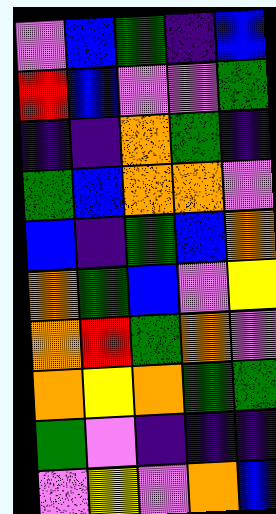[["violet", "blue", "green", "indigo", "blue"], ["red", "blue", "violet", "violet", "green"], ["indigo", "indigo", "orange", "green", "indigo"], ["green", "blue", "orange", "orange", "violet"], ["blue", "indigo", "green", "blue", "orange"], ["orange", "green", "blue", "violet", "yellow"], ["orange", "red", "green", "orange", "violet"], ["orange", "yellow", "orange", "green", "green"], ["green", "violet", "indigo", "indigo", "indigo"], ["violet", "yellow", "violet", "orange", "blue"]]